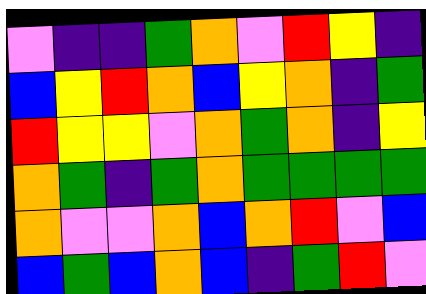[["violet", "indigo", "indigo", "green", "orange", "violet", "red", "yellow", "indigo"], ["blue", "yellow", "red", "orange", "blue", "yellow", "orange", "indigo", "green"], ["red", "yellow", "yellow", "violet", "orange", "green", "orange", "indigo", "yellow"], ["orange", "green", "indigo", "green", "orange", "green", "green", "green", "green"], ["orange", "violet", "violet", "orange", "blue", "orange", "red", "violet", "blue"], ["blue", "green", "blue", "orange", "blue", "indigo", "green", "red", "violet"]]